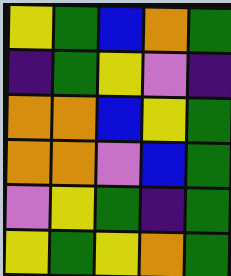[["yellow", "green", "blue", "orange", "green"], ["indigo", "green", "yellow", "violet", "indigo"], ["orange", "orange", "blue", "yellow", "green"], ["orange", "orange", "violet", "blue", "green"], ["violet", "yellow", "green", "indigo", "green"], ["yellow", "green", "yellow", "orange", "green"]]